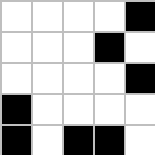[["white", "white", "white", "white", "black"], ["white", "white", "white", "black", "white"], ["white", "white", "white", "white", "black"], ["black", "white", "white", "white", "white"], ["black", "white", "black", "black", "white"]]